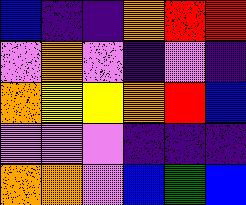[["blue", "indigo", "indigo", "orange", "red", "red"], ["violet", "orange", "violet", "indigo", "violet", "indigo"], ["orange", "yellow", "yellow", "orange", "red", "blue"], ["violet", "violet", "violet", "indigo", "indigo", "indigo"], ["orange", "orange", "violet", "blue", "green", "blue"]]